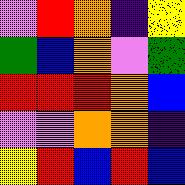[["violet", "red", "orange", "indigo", "yellow"], ["green", "blue", "orange", "violet", "green"], ["red", "red", "red", "orange", "blue"], ["violet", "violet", "orange", "orange", "indigo"], ["yellow", "red", "blue", "red", "blue"]]